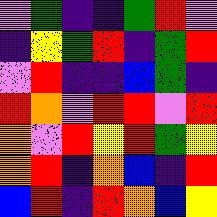[["violet", "green", "indigo", "indigo", "green", "red", "violet"], ["indigo", "yellow", "green", "red", "indigo", "green", "red"], ["violet", "red", "indigo", "indigo", "blue", "green", "indigo"], ["red", "orange", "violet", "red", "red", "violet", "red"], ["orange", "violet", "red", "yellow", "red", "green", "yellow"], ["orange", "red", "indigo", "orange", "blue", "indigo", "red"], ["blue", "red", "indigo", "red", "orange", "blue", "yellow"]]